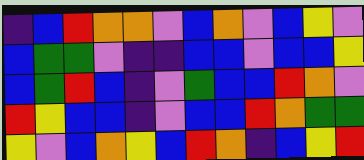[["indigo", "blue", "red", "orange", "orange", "violet", "blue", "orange", "violet", "blue", "yellow", "violet"], ["blue", "green", "green", "violet", "indigo", "indigo", "blue", "blue", "violet", "blue", "blue", "yellow"], ["blue", "green", "red", "blue", "indigo", "violet", "green", "blue", "blue", "red", "orange", "violet"], ["red", "yellow", "blue", "blue", "indigo", "violet", "blue", "blue", "red", "orange", "green", "green"], ["yellow", "violet", "blue", "orange", "yellow", "blue", "red", "orange", "indigo", "blue", "yellow", "red"]]